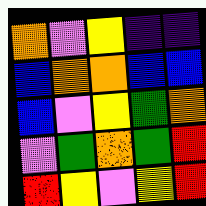[["orange", "violet", "yellow", "indigo", "indigo"], ["blue", "orange", "orange", "blue", "blue"], ["blue", "violet", "yellow", "green", "orange"], ["violet", "green", "orange", "green", "red"], ["red", "yellow", "violet", "yellow", "red"]]